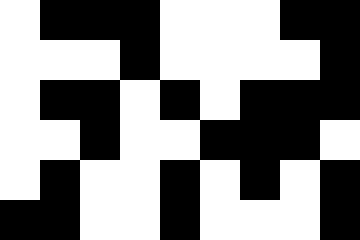[["white", "black", "black", "black", "white", "white", "white", "black", "black"], ["white", "white", "white", "black", "white", "white", "white", "white", "black"], ["white", "black", "black", "white", "black", "white", "black", "black", "black"], ["white", "white", "black", "white", "white", "black", "black", "black", "white"], ["white", "black", "white", "white", "black", "white", "black", "white", "black"], ["black", "black", "white", "white", "black", "white", "white", "white", "black"]]